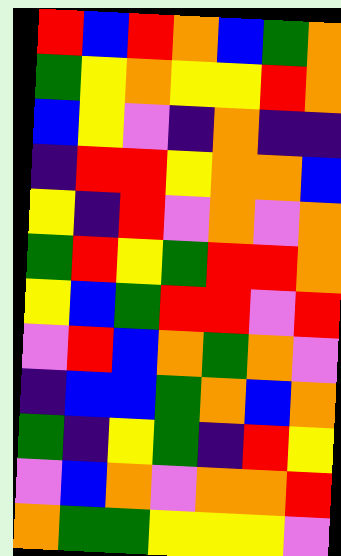[["red", "blue", "red", "orange", "blue", "green", "orange"], ["green", "yellow", "orange", "yellow", "yellow", "red", "orange"], ["blue", "yellow", "violet", "indigo", "orange", "indigo", "indigo"], ["indigo", "red", "red", "yellow", "orange", "orange", "blue"], ["yellow", "indigo", "red", "violet", "orange", "violet", "orange"], ["green", "red", "yellow", "green", "red", "red", "orange"], ["yellow", "blue", "green", "red", "red", "violet", "red"], ["violet", "red", "blue", "orange", "green", "orange", "violet"], ["indigo", "blue", "blue", "green", "orange", "blue", "orange"], ["green", "indigo", "yellow", "green", "indigo", "red", "yellow"], ["violet", "blue", "orange", "violet", "orange", "orange", "red"], ["orange", "green", "green", "yellow", "yellow", "yellow", "violet"]]